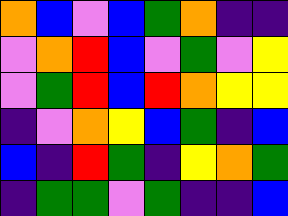[["orange", "blue", "violet", "blue", "green", "orange", "indigo", "indigo"], ["violet", "orange", "red", "blue", "violet", "green", "violet", "yellow"], ["violet", "green", "red", "blue", "red", "orange", "yellow", "yellow"], ["indigo", "violet", "orange", "yellow", "blue", "green", "indigo", "blue"], ["blue", "indigo", "red", "green", "indigo", "yellow", "orange", "green"], ["indigo", "green", "green", "violet", "green", "indigo", "indigo", "blue"]]